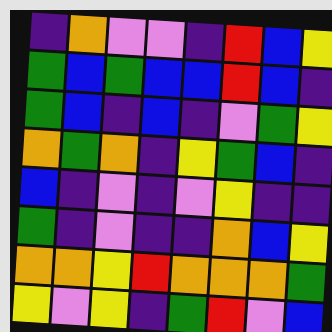[["indigo", "orange", "violet", "violet", "indigo", "red", "blue", "yellow"], ["green", "blue", "green", "blue", "blue", "red", "blue", "indigo"], ["green", "blue", "indigo", "blue", "indigo", "violet", "green", "yellow"], ["orange", "green", "orange", "indigo", "yellow", "green", "blue", "indigo"], ["blue", "indigo", "violet", "indigo", "violet", "yellow", "indigo", "indigo"], ["green", "indigo", "violet", "indigo", "indigo", "orange", "blue", "yellow"], ["orange", "orange", "yellow", "red", "orange", "orange", "orange", "green"], ["yellow", "violet", "yellow", "indigo", "green", "red", "violet", "blue"]]